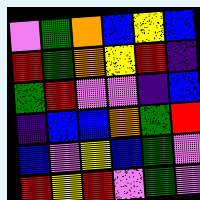[["violet", "green", "orange", "blue", "yellow", "blue"], ["red", "green", "orange", "yellow", "red", "indigo"], ["green", "red", "violet", "violet", "indigo", "blue"], ["indigo", "blue", "blue", "orange", "green", "red"], ["blue", "violet", "yellow", "blue", "green", "violet"], ["red", "yellow", "red", "violet", "green", "violet"]]